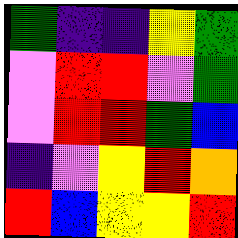[["green", "indigo", "indigo", "yellow", "green"], ["violet", "red", "red", "violet", "green"], ["violet", "red", "red", "green", "blue"], ["indigo", "violet", "yellow", "red", "orange"], ["red", "blue", "yellow", "yellow", "red"]]